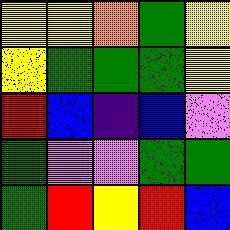[["yellow", "yellow", "orange", "green", "yellow"], ["yellow", "green", "green", "green", "yellow"], ["red", "blue", "indigo", "blue", "violet"], ["green", "violet", "violet", "green", "green"], ["green", "red", "yellow", "red", "blue"]]